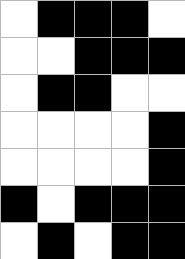[["white", "black", "black", "black", "white"], ["white", "white", "black", "black", "black"], ["white", "black", "black", "white", "white"], ["white", "white", "white", "white", "black"], ["white", "white", "white", "white", "black"], ["black", "white", "black", "black", "black"], ["white", "black", "white", "black", "black"]]